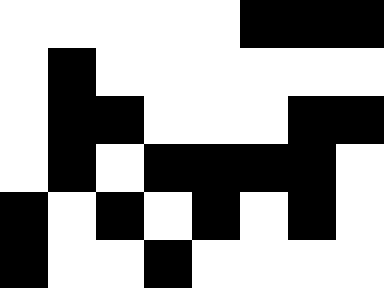[["white", "white", "white", "white", "white", "black", "black", "black"], ["white", "black", "white", "white", "white", "white", "white", "white"], ["white", "black", "black", "white", "white", "white", "black", "black"], ["white", "black", "white", "black", "black", "black", "black", "white"], ["black", "white", "black", "white", "black", "white", "black", "white"], ["black", "white", "white", "black", "white", "white", "white", "white"]]